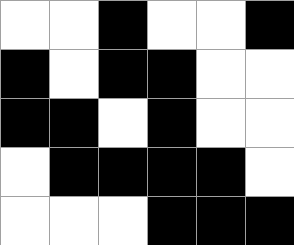[["white", "white", "black", "white", "white", "black"], ["black", "white", "black", "black", "white", "white"], ["black", "black", "white", "black", "white", "white"], ["white", "black", "black", "black", "black", "white"], ["white", "white", "white", "black", "black", "black"]]